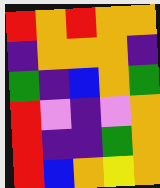[["red", "orange", "red", "orange", "orange"], ["indigo", "orange", "orange", "orange", "indigo"], ["green", "indigo", "blue", "orange", "green"], ["red", "violet", "indigo", "violet", "orange"], ["red", "indigo", "indigo", "green", "orange"], ["red", "blue", "orange", "yellow", "orange"]]